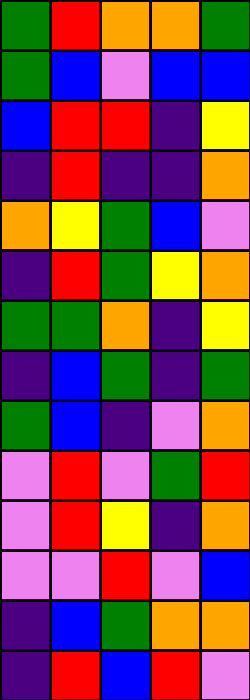[["green", "red", "orange", "orange", "green"], ["green", "blue", "violet", "blue", "blue"], ["blue", "red", "red", "indigo", "yellow"], ["indigo", "red", "indigo", "indigo", "orange"], ["orange", "yellow", "green", "blue", "violet"], ["indigo", "red", "green", "yellow", "orange"], ["green", "green", "orange", "indigo", "yellow"], ["indigo", "blue", "green", "indigo", "green"], ["green", "blue", "indigo", "violet", "orange"], ["violet", "red", "violet", "green", "red"], ["violet", "red", "yellow", "indigo", "orange"], ["violet", "violet", "red", "violet", "blue"], ["indigo", "blue", "green", "orange", "orange"], ["indigo", "red", "blue", "red", "violet"]]